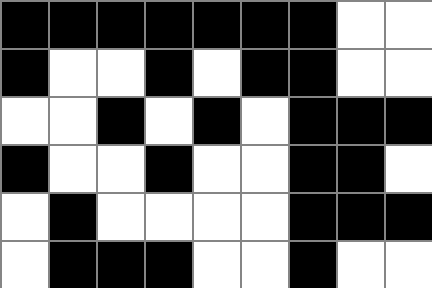[["black", "black", "black", "black", "black", "black", "black", "white", "white"], ["black", "white", "white", "black", "white", "black", "black", "white", "white"], ["white", "white", "black", "white", "black", "white", "black", "black", "black"], ["black", "white", "white", "black", "white", "white", "black", "black", "white"], ["white", "black", "white", "white", "white", "white", "black", "black", "black"], ["white", "black", "black", "black", "white", "white", "black", "white", "white"]]